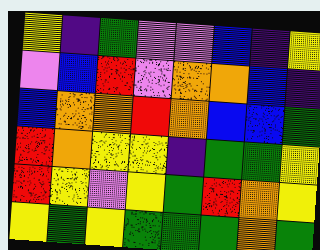[["yellow", "indigo", "green", "violet", "violet", "blue", "indigo", "yellow"], ["violet", "blue", "red", "violet", "orange", "orange", "blue", "indigo"], ["blue", "orange", "orange", "red", "orange", "blue", "blue", "green"], ["red", "orange", "yellow", "yellow", "indigo", "green", "green", "yellow"], ["red", "yellow", "violet", "yellow", "green", "red", "orange", "yellow"], ["yellow", "green", "yellow", "green", "green", "green", "orange", "green"]]